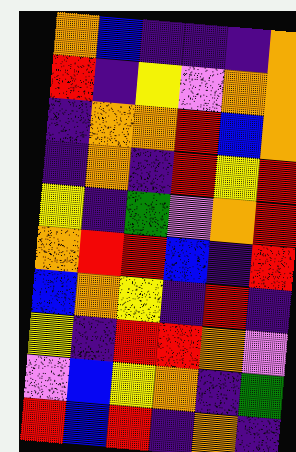[["orange", "blue", "indigo", "indigo", "indigo", "orange"], ["red", "indigo", "yellow", "violet", "orange", "orange"], ["indigo", "orange", "orange", "red", "blue", "orange"], ["indigo", "orange", "indigo", "red", "yellow", "red"], ["yellow", "indigo", "green", "violet", "orange", "red"], ["orange", "red", "red", "blue", "indigo", "red"], ["blue", "orange", "yellow", "indigo", "red", "indigo"], ["yellow", "indigo", "red", "red", "orange", "violet"], ["violet", "blue", "yellow", "orange", "indigo", "green"], ["red", "blue", "red", "indigo", "orange", "indigo"]]